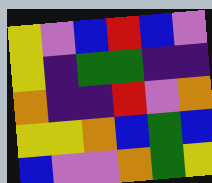[["yellow", "violet", "blue", "red", "blue", "violet"], ["yellow", "indigo", "green", "green", "indigo", "indigo"], ["orange", "indigo", "indigo", "red", "violet", "orange"], ["yellow", "yellow", "orange", "blue", "green", "blue"], ["blue", "violet", "violet", "orange", "green", "yellow"]]